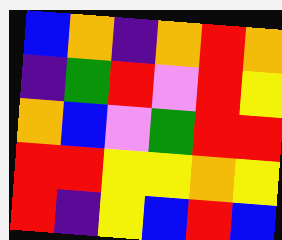[["blue", "orange", "indigo", "orange", "red", "orange"], ["indigo", "green", "red", "violet", "red", "yellow"], ["orange", "blue", "violet", "green", "red", "red"], ["red", "red", "yellow", "yellow", "orange", "yellow"], ["red", "indigo", "yellow", "blue", "red", "blue"]]